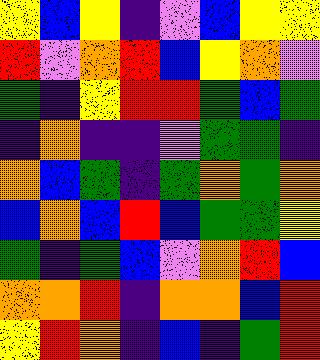[["yellow", "blue", "yellow", "indigo", "violet", "blue", "yellow", "yellow"], ["red", "violet", "orange", "red", "blue", "yellow", "orange", "violet"], ["green", "indigo", "yellow", "red", "red", "green", "blue", "green"], ["indigo", "orange", "indigo", "indigo", "violet", "green", "green", "indigo"], ["orange", "blue", "green", "indigo", "green", "orange", "green", "orange"], ["blue", "orange", "blue", "red", "blue", "green", "green", "yellow"], ["green", "indigo", "green", "blue", "violet", "orange", "red", "blue"], ["orange", "orange", "red", "indigo", "orange", "orange", "blue", "red"], ["yellow", "red", "orange", "indigo", "blue", "indigo", "green", "red"]]